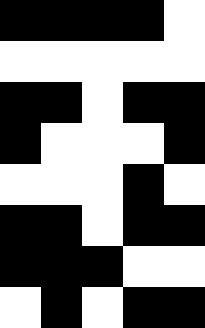[["black", "black", "black", "black", "white"], ["white", "white", "white", "white", "white"], ["black", "black", "white", "black", "black"], ["black", "white", "white", "white", "black"], ["white", "white", "white", "black", "white"], ["black", "black", "white", "black", "black"], ["black", "black", "black", "white", "white"], ["white", "black", "white", "black", "black"]]